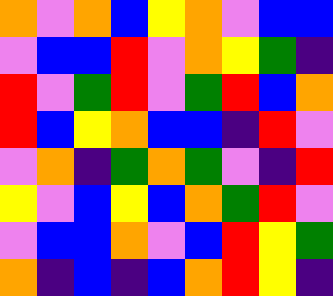[["orange", "violet", "orange", "blue", "yellow", "orange", "violet", "blue", "blue"], ["violet", "blue", "blue", "red", "violet", "orange", "yellow", "green", "indigo"], ["red", "violet", "green", "red", "violet", "green", "red", "blue", "orange"], ["red", "blue", "yellow", "orange", "blue", "blue", "indigo", "red", "violet"], ["violet", "orange", "indigo", "green", "orange", "green", "violet", "indigo", "red"], ["yellow", "violet", "blue", "yellow", "blue", "orange", "green", "red", "violet"], ["violet", "blue", "blue", "orange", "violet", "blue", "red", "yellow", "green"], ["orange", "indigo", "blue", "indigo", "blue", "orange", "red", "yellow", "indigo"]]